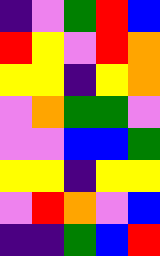[["indigo", "violet", "green", "red", "blue"], ["red", "yellow", "violet", "red", "orange"], ["yellow", "yellow", "indigo", "yellow", "orange"], ["violet", "orange", "green", "green", "violet"], ["violet", "violet", "blue", "blue", "green"], ["yellow", "yellow", "indigo", "yellow", "yellow"], ["violet", "red", "orange", "violet", "blue"], ["indigo", "indigo", "green", "blue", "red"]]